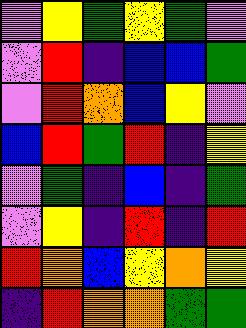[["violet", "yellow", "green", "yellow", "green", "violet"], ["violet", "red", "indigo", "blue", "blue", "green"], ["violet", "red", "orange", "blue", "yellow", "violet"], ["blue", "red", "green", "red", "indigo", "yellow"], ["violet", "green", "indigo", "blue", "indigo", "green"], ["violet", "yellow", "indigo", "red", "indigo", "red"], ["red", "orange", "blue", "yellow", "orange", "yellow"], ["indigo", "red", "orange", "orange", "green", "green"]]